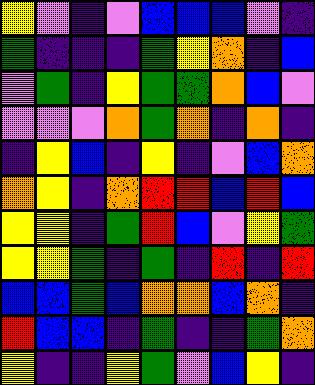[["yellow", "violet", "indigo", "violet", "blue", "blue", "blue", "violet", "indigo"], ["green", "indigo", "indigo", "indigo", "green", "yellow", "orange", "indigo", "blue"], ["violet", "green", "indigo", "yellow", "green", "green", "orange", "blue", "violet"], ["violet", "violet", "violet", "orange", "green", "orange", "indigo", "orange", "indigo"], ["indigo", "yellow", "blue", "indigo", "yellow", "indigo", "violet", "blue", "orange"], ["orange", "yellow", "indigo", "orange", "red", "red", "blue", "red", "blue"], ["yellow", "yellow", "indigo", "green", "red", "blue", "violet", "yellow", "green"], ["yellow", "yellow", "green", "indigo", "green", "indigo", "red", "indigo", "red"], ["blue", "blue", "green", "blue", "orange", "orange", "blue", "orange", "indigo"], ["red", "blue", "blue", "indigo", "green", "indigo", "indigo", "green", "orange"], ["yellow", "indigo", "indigo", "yellow", "green", "violet", "blue", "yellow", "indigo"]]